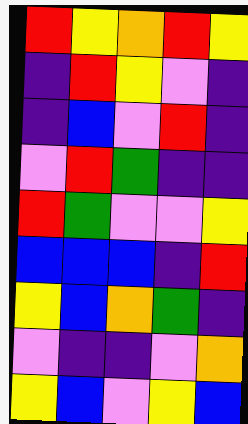[["red", "yellow", "orange", "red", "yellow"], ["indigo", "red", "yellow", "violet", "indigo"], ["indigo", "blue", "violet", "red", "indigo"], ["violet", "red", "green", "indigo", "indigo"], ["red", "green", "violet", "violet", "yellow"], ["blue", "blue", "blue", "indigo", "red"], ["yellow", "blue", "orange", "green", "indigo"], ["violet", "indigo", "indigo", "violet", "orange"], ["yellow", "blue", "violet", "yellow", "blue"]]